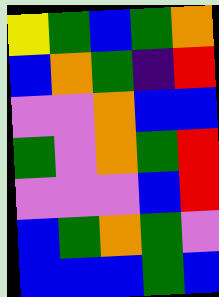[["yellow", "green", "blue", "green", "orange"], ["blue", "orange", "green", "indigo", "red"], ["violet", "violet", "orange", "blue", "blue"], ["green", "violet", "orange", "green", "red"], ["violet", "violet", "violet", "blue", "red"], ["blue", "green", "orange", "green", "violet"], ["blue", "blue", "blue", "green", "blue"]]